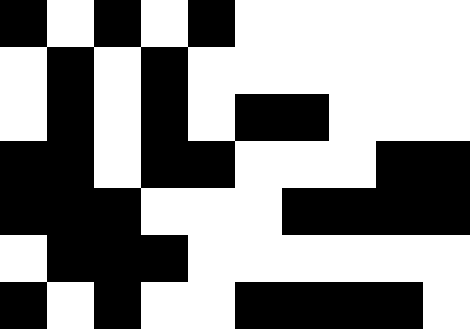[["black", "white", "black", "white", "black", "white", "white", "white", "white", "white"], ["white", "black", "white", "black", "white", "white", "white", "white", "white", "white"], ["white", "black", "white", "black", "white", "black", "black", "white", "white", "white"], ["black", "black", "white", "black", "black", "white", "white", "white", "black", "black"], ["black", "black", "black", "white", "white", "white", "black", "black", "black", "black"], ["white", "black", "black", "black", "white", "white", "white", "white", "white", "white"], ["black", "white", "black", "white", "white", "black", "black", "black", "black", "white"]]